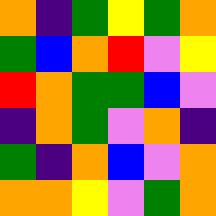[["orange", "indigo", "green", "yellow", "green", "orange"], ["green", "blue", "orange", "red", "violet", "yellow"], ["red", "orange", "green", "green", "blue", "violet"], ["indigo", "orange", "green", "violet", "orange", "indigo"], ["green", "indigo", "orange", "blue", "violet", "orange"], ["orange", "orange", "yellow", "violet", "green", "orange"]]